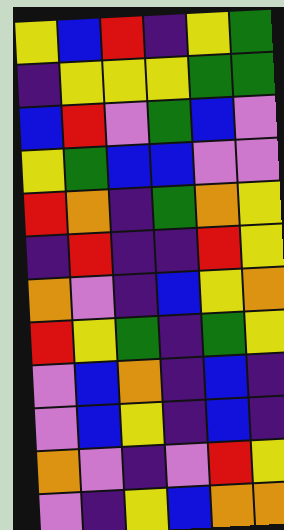[["yellow", "blue", "red", "indigo", "yellow", "green"], ["indigo", "yellow", "yellow", "yellow", "green", "green"], ["blue", "red", "violet", "green", "blue", "violet"], ["yellow", "green", "blue", "blue", "violet", "violet"], ["red", "orange", "indigo", "green", "orange", "yellow"], ["indigo", "red", "indigo", "indigo", "red", "yellow"], ["orange", "violet", "indigo", "blue", "yellow", "orange"], ["red", "yellow", "green", "indigo", "green", "yellow"], ["violet", "blue", "orange", "indigo", "blue", "indigo"], ["violet", "blue", "yellow", "indigo", "blue", "indigo"], ["orange", "violet", "indigo", "violet", "red", "yellow"], ["violet", "indigo", "yellow", "blue", "orange", "orange"]]